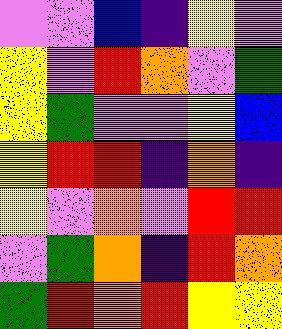[["violet", "violet", "blue", "indigo", "yellow", "violet"], ["yellow", "violet", "red", "orange", "violet", "green"], ["yellow", "green", "violet", "violet", "yellow", "blue"], ["yellow", "red", "red", "indigo", "orange", "indigo"], ["yellow", "violet", "orange", "violet", "red", "red"], ["violet", "green", "orange", "indigo", "red", "orange"], ["green", "red", "orange", "red", "yellow", "yellow"]]